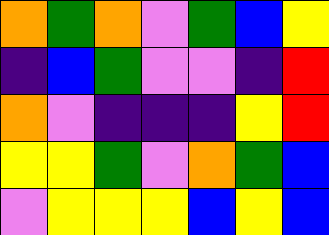[["orange", "green", "orange", "violet", "green", "blue", "yellow"], ["indigo", "blue", "green", "violet", "violet", "indigo", "red"], ["orange", "violet", "indigo", "indigo", "indigo", "yellow", "red"], ["yellow", "yellow", "green", "violet", "orange", "green", "blue"], ["violet", "yellow", "yellow", "yellow", "blue", "yellow", "blue"]]